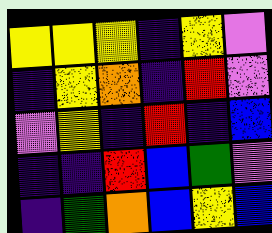[["yellow", "yellow", "yellow", "indigo", "yellow", "violet"], ["indigo", "yellow", "orange", "indigo", "red", "violet"], ["violet", "yellow", "indigo", "red", "indigo", "blue"], ["indigo", "indigo", "red", "blue", "green", "violet"], ["indigo", "green", "orange", "blue", "yellow", "blue"]]